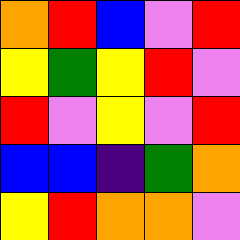[["orange", "red", "blue", "violet", "red"], ["yellow", "green", "yellow", "red", "violet"], ["red", "violet", "yellow", "violet", "red"], ["blue", "blue", "indigo", "green", "orange"], ["yellow", "red", "orange", "orange", "violet"]]